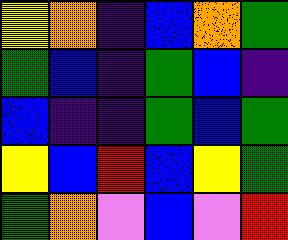[["yellow", "orange", "indigo", "blue", "orange", "green"], ["green", "blue", "indigo", "green", "blue", "indigo"], ["blue", "indigo", "indigo", "green", "blue", "green"], ["yellow", "blue", "red", "blue", "yellow", "green"], ["green", "orange", "violet", "blue", "violet", "red"]]